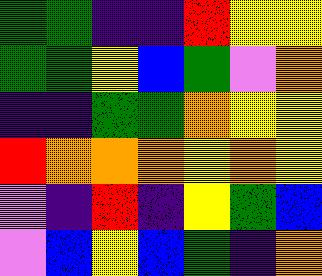[["green", "green", "indigo", "indigo", "red", "yellow", "yellow"], ["green", "green", "yellow", "blue", "green", "violet", "orange"], ["indigo", "indigo", "green", "green", "orange", "yellow", "yellow"], ["red", "orange", "orange", "orange", "yellow", "orange", "yellow"], ["violet", "indigo", "red", "indigo", "yellow", "green", "blue"], ["violet", "blue", "yellow", "blue", "green", "indigo", "orange"]]